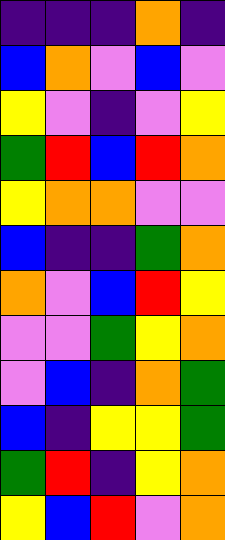[["indigo", "indigo", "indigo", "orange", "indigo"], ["blue", "orange", "violet", "blue", "violet"], ["yellow", "violet", "indigo", "violet", "yellow"], ["green", "red", "blue", "red", "orange"], ["yellow", "orange", "orange", "violet", "violet"], ["blue", "indigo", "indigo", "green", "orange"], ["orange", "violet", "blue", "red", "yellow"], ["violet", "violet", "green", "yellow", "orange"], ["violet", "blue", "indigo", "orange", "green"], ["blue", "indigo", "yellow", "yellow", "green"], ["green", "red", "indigo", "yellow", "orange"], ["yellow", "blue", "red", "violet", "orange"]]